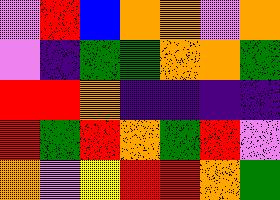[["violet", "red", "blue", "orange", "orange", "violet", "orange"], ["violet", "indigo", "green", "green", "orange", "orange", "green"], ["red", "red", "orange", "indigo", "indigo", "indigo", "indigo"], ["red", "green", "red", "orange", "green", "red", "violet"], ["orange", "violet", "yellow", "red", "red", "orange", "green"]]